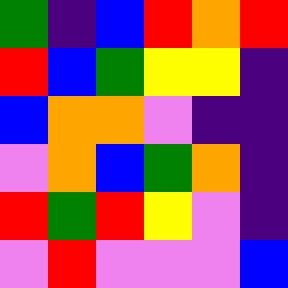[["green", "indigo", "blue", "red", "orange", "red"], ["red", "blue", "green", "yellow", "yellow", "indigo"], ["blue", "orange", "orange", "violet", "indigo", "indigo"], ["violet", "orange", "blue", "green", "orange", "indigo"], ["red", "green", "red", "yellow", "violet", "indigo"], ["violet", "red", "violet", "violet", "violet", "blue"]]